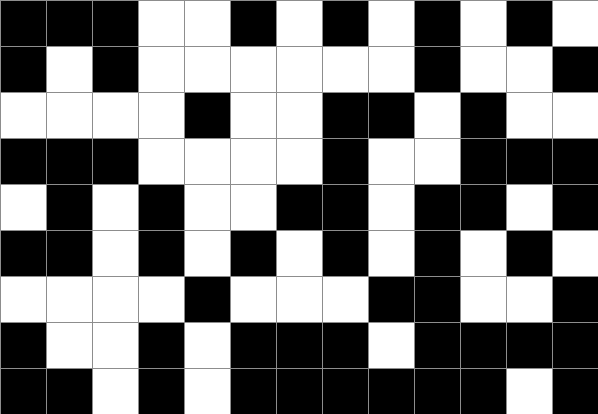[["black", "black", "black", "white", "white", "black", "white", "black", "white", "black", "white", "black", "white"], ["black", "white", "black", "white", "white", "white", "white", "white", "white", "black", "white", "white", "black"], ["white", "white", "white", "white", "black", "white", "white", "black", "black", "white", "black", "white", "white"], ["black", "black", "black", "white", "white", "white", "white", "black", "white", "white", "black", "black", "black"], ["white", "black", "white", "black", "white", "white", "black", "black", "white", "black", "black", "white", "black"], ["black", "black", "white", "black", "white", "black", "white", "black", "white", "black", "white", "black", "white"], ["white", "white", "white", "white", "black", "white", "white", "white", "black", "black", "white", "white", "black"], ["black", "white", "white", "black", "white", "black", "black", "black", "white", "black", "black", "black", "black"], ["black", "black", "white", "black", "white", "black", "black", "black", "black", "black", "black", "white", "black"]]